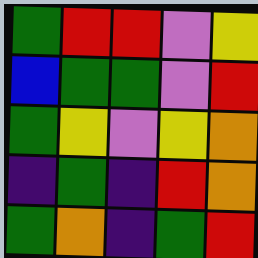[["green", "red", "red", "violet", "yellow"], ["blue", "green", "green", "violet", "red"], ["green", "yellow", "violet", "yellow", "orange"], ["indigo", "green", "indigo", "red", "orange"], ["green", "orange", "indigo", "green", "red"]]